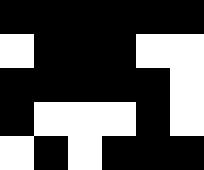[["black", "black", "black", "black", "black", "black"], ["white", "black", "black", "black", "white", "white"], ["black", "black", "black", "black", "black", "white"], ["black", "white", "white", "white", "black", "white"], ["white", "black", "white", "black", "black", "black"]]